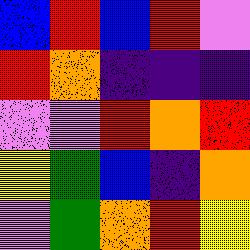[["blue", "red", "blue", "red", "violet"], ["red", "orange", "indigo", "indigo", "indigo"], ["violet", "violet", "red", "orange", "red"], ["yellow", "green", "blue", "indigo", "orange"], ["violet", "green", "orange", "red", "yellow"]]